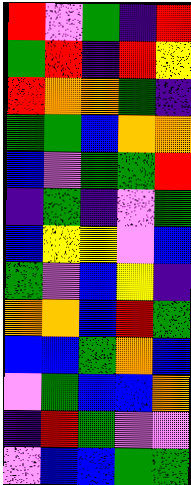[["red", "violet", "green", "indigo", "red"], ["green", "red", "indigo", "red", "yellow"], ["red", "orange", "orange", "green", "indigo"], ["green", "green", "blue", "orange", "orange"], ["blue", "violet", "green", "green", "red"], ["indigo", "green", "indigo", "violet", "green"], ["blue", "yellow", "yellow", "violet", "blue"], ["green", "violet", "blue", "yellow", "indigo"], ["orange", "orange", "blue", "red", "green"], ["blue", "blue", "green", "orange", "blue"], ["violet", "green", "blue", "blue", "orange"], ["indigo", "red", "green", "violet", "violet"], ["violet", "blue", "blue", "green", "green"]]